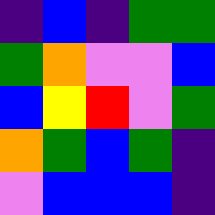[["indigo", "blue", "indigo", "green", "green"], ["green", "orange", "violet", "violet", "blue"], ["blue", "yellow", "red", "violet", "green"], ["orange", "green", "blue", "green", "indigo"], ["violet", "blue", "blue", "blue", "indigo"]]